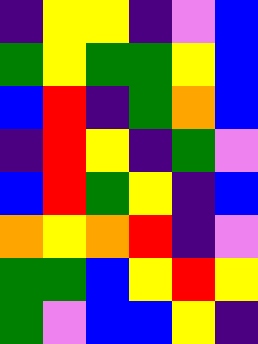[["indigo", "yellow", "yellow", "indigo", "violet", "blue"], ["green", "yellow", "green", "green", "yellow", "blue"], ["blue", "red", "indigo", "green", "orange", "blue"], ["indigo", "red", "yellow", "indigo", "green", "violet"], ["blue", "red", "green", "yellow", "indigo", "blue"], ["orange", "yellow", "orange", "red", "indigo", "violet"], ["green", "green", "blue", "yellow", "red", "yellow"], ["green", "violet", "blue", "blue", "yellow", "indigo"]]